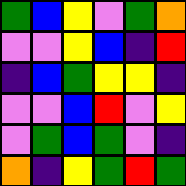[["green", "blue", "yellow", "violet", "green", "orange"], ["violet", "violet", "yellow", "blue", "indigo", "red"], ["indigo", "blue", "green", "yellow", "yellow", "indigo"], ["violet", "violet", "blue", "red", "violet", "yellow"], ["violet", "green", "blue", "green", "violet", "indigo"], ["orange", "indigo", "yellow", "green", "red", "green"]]